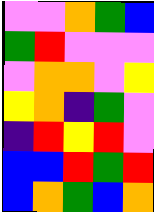[["violet", "violet", "orange", "green", "blue"], ["green", "red", "violet", "violet", "violet"], ["violet", "orange", "orange", "violet", "yellow"], ["yellow", "orange", "indigo", "green", "violet"], ["indigo", "red", "yellow", "red", "violet"], ["blue", "blue", "red", "green", "red"], ["blue", "orange", "green", "blue", "orange"]]